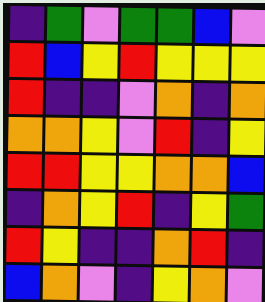[["indigo", "green", "violet", "green", "green", "blue", "violet"], ["red", "blue", "yellow", "red", "yellow", "yellow", "yellow"], ["red", "indigo", "indigo", "violet", "orange", "indigo", "orange"], ["orange", "orange", "yellow", "violet", "red", "indigo", "yellow"], ["red", "red", "yellow", "yellow", "orange", "orange", "blue"], ["indigo", "orange", "yellow", "red", "indigo", "yellow", "green"], ["red", "yellow", "indigo", "indigo", "orange", "red", "indigo"], ["blue", "orange", "violet", "indigo", "yellow", "orange", "violet"]]